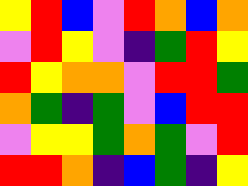[["yellow", "red", "blue", "violet", "red", "orange", "blue", "orange"], ["violet", "red", "yellow", "violet", "indigo", "green", "red", "yellow"], ["red", "yellow", "orange", "orange", "violet", "red", "red", "green"], ["orange", "green", "indigo", "green", "violet", "blue", "red", "red"], ["violet", "yellow", "yellow", "green", "orange", "green", "violet", "red"], ["red", "red", "orange", "indigo", "blue", "green", "indigo", "yellow"]]